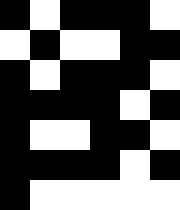[["black", "white", "black", "black", "black", "white"], ["white", "black", "white", "white", "black", "black"], ["black", "white", "black", "black", "black", "white"], ["black", "black", "black", "black", "white", "black"], ["black", "white", "white", "black", "black", "white"], ["black", "black", "black", "black", "white", "black"], ["black", "white", "white", "white", "white", "white"]]